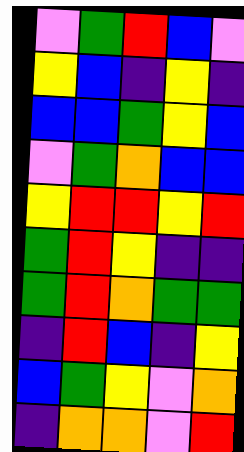[["violet", "green", "red", "blue", "violet"], ["yellow", "blue", "indigo", "yellow", "indigo"], ["blue", "blue", "green", "yellow", "blue"], ["violet", "green", "orange", "blue", "blue"], ["yellow", "red", "red", "yellow", "red"], ["green", "red", "yellow", "indigo", "indigo"], ["green", "red", "orange", "green", "green"], ["indigo", "red", "blue", "indigo", "yellow"], ["blue", "green", "yellow", "violet", "orange"], ["indigo", "orange", "orange", "violet", "red"]]